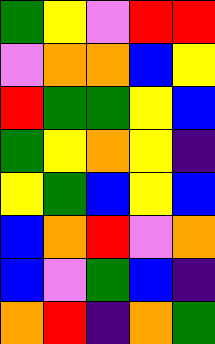[["green", "yellow", "violet", "red", "red"], ["violet", "orange", "orange", "blue", "yellow"], ["red", "green", "green", "yellow", "blue"], ["green", "yellow", "orange", "yellow", "indigo"], ["yellow", "green", "blue", "yellow", "blue"], ["blue", "orange", "red", "violet", "orange"], ["blue", "violet", "green", "blue", "indigo"], ["orange", "red", "indigo", "orange", "green"]]